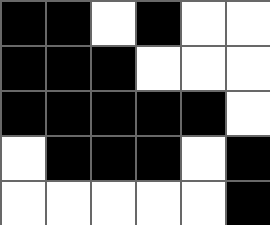[["black", "black", "white", "black", "white", "white"], ["black", "black", "black", "white", "white", "white"], ["black", "black", "black", "black", "black", "white"], ["white", "black", "black", "black", "white", "black"], ["white", "white", "white", "white", "white", "black"]]